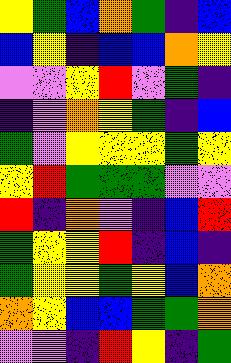[["yellow", "green", "blue", "orange", "green", "indigo", "blue"], ["blue", "yellow", "indigo", "blue", "blue", "orange", "yellow"], ["violet", "violet", "yellow", "red", "violet", "green", "indigo"], ["indigo", "violet", "orange", "yellow", "green", "indigo", "blue"], ["green", "violet", "yellow", "yellow", "yellow", "green", "yellow"], ["yellow", "red", "green", "green", "green", "violet", "violet"], ["red", "indigo", "orange", "violet", "indigo", "blue", "red"], ["green", "yellow", "yellow", "red", "indigo", "blue", "indigo"], ["green", "yellow", "yellow", "green", "yellow", "blue", "orange"], ["orange", "yellow", "blue", "blue", "green", "green", "orange"], ["violet", "violet", "indigo", "red", "yellow", "indigo", "green"]]